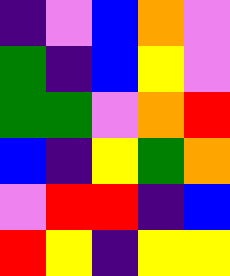[["indigo", "violet", "blue", "orange", "violet"], ["green", "indigo", "blue", "yellow", "violet"], ["green", "green", "violet", "orange", "red"], ["blue", "indigo", "yellow", "green", "orange"], ["violet", "red", "red", "indigo", "blue"], ["red", "yellow", "indigo", "yellow", "yellow"]]